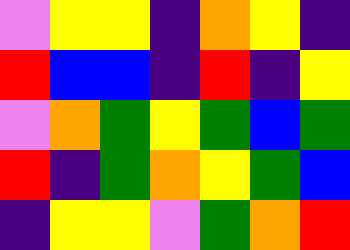[["violet", "yellow", "yellow", "indigo", "orange", "yellow", "indigo"], ["red", "blue", "blue", "indigo", "red", "indigo", "yellow"], ["violet", "orange", "green", "yellow", "green", "blue", "green"], ["red", "indigo", "green", "orange", "yellow", "green", "blue"], ["indigo", "yellow", "yellow", "violet", "green", "orange", "red"]]